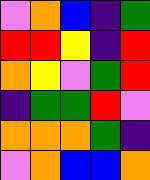[["violet", "orange", "blue", "indigo", "green"], ["red", "red", "yellow", "indigo", "red"], ["orange", "yellow", "violet", "green", "red"], ["indigo", "green", "green", "red", "violet"], ["orange", "orange", "orange", "green", "indigo"], ["violet", "orange", "blue", "blue", "orange"]]